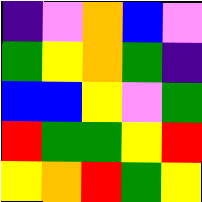[["indigo", "violet", "orange", "blue", "violet"], ["green", "yellow", "orange", "green", "indigo"], ["blue", "blue", "yellow", "violet", "green"], ["red", "green", "green", "yellow", "red"], ["yellow", "orange", "red", "green", "yellow"]]